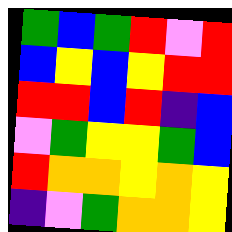[["green", "blue", "green", "red", "violet", "red"], ["blue", "yellow", "blue", "yellow", "red", "red"], ["red", "red", "blue", "red", "indigo", "blue"], ["violet", "green", "yellow", "yellow", "green", "blue"], ["red", "orange", "orange", "yellow", "orange", "yellow"], ["indigo", "violet", "green", "orange", "orange", "yellow"]]